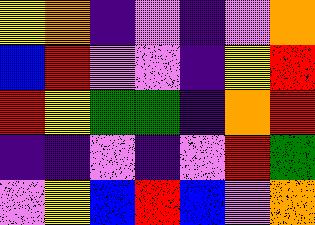[["yellow", "orange", "indigo", "violet", "indigo", "violet", "orange"], ["blue", "red", "violet", "violet", "indigo", "yellow", "red"], ["red", "yellow", "green", "green", "indigo", "orange", "red"], ["indigo", "indigo", "violet", "indigo", "violet", "red", "green"], ["violet", "yellow", "blue", "red", "blue", "violet", "orange"]]